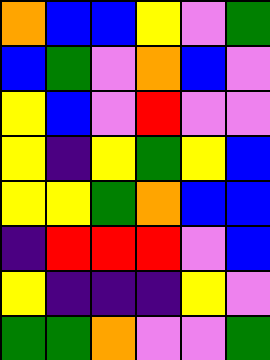[["orange", "blue", "blue", "yellow", "violet", "green"], ["blue", "green", "violet", "orange", "blue", "violet"], ["yellow", "blue", "violet", "red", "violet", "violet"], ["yellow", "indigo", "yellow", "green", "yellow", "blue"], ["yellow", "yellow", "green", "orange", "blue", "blue"], ["indigo", "red", "red", "red", "violet", "blue"], ["yellow", "indigo", "indigo", "indigo", "yellow", "violet"], ["green", "green", "orange", "violet", "violet", "green"]]